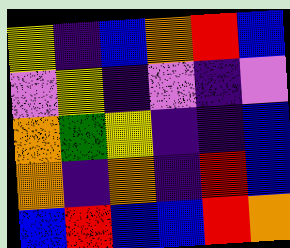[["yellow", "indigo", "blue", "orange", "red", "blue"], ["violet", "yellow", "indigo", "violet", "indigo", "violet"], ["orange", "green", "yellow", "indigo", "indigo", "blue"], ["orange", "indigo", "orange", "indigo", "red", "blue"], ["blue", "red", "blue", "blue", "red", "orange"]]